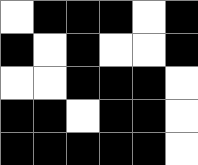[["white", "black", "black", "black", "white", "black"], ["black", "white", "black", "white", "white", "black"], ["white", "white", "black", "black", "black", "white"], ["black", "black", "white", "black", "black", "white"], ["black", "black", "black", "black", "black", "white"]]